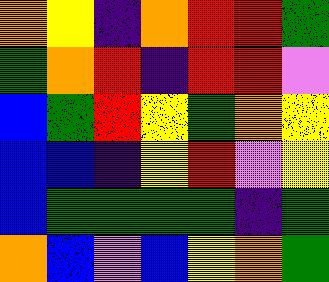[["orange", "yellow", "indigo", "orange", "red", "red", "green"], ["green", "orange", "red", "indigo", "red", "red", "violet"], ["blue", "green", "red", "yellow", "green", "orange", "yellow"], ["blue", "blue", "indigo", "yellow", "red", "violet", "yellow"], ["blue", "green", "green", "green", "green", "indigo", "green"], ["orange", "blue", "violet", "blue", "yellow", "orange", "green"]]